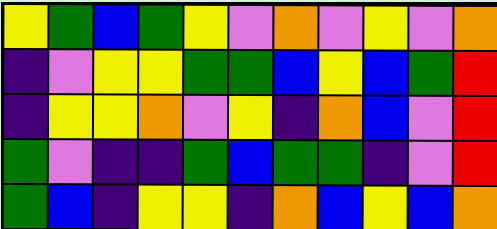[["yellow", "green", "blue", "green", "yellow", "violet", "orange", "violet", "yellow", "violet", "orange"], ["indigo", "violet", "yellow", "yellow", "green", "green", "blue", "yellow", "blue", "green", "red"], ["indigo", "yellow", "yellow", "orange", "violet", "yellow", "indigo", "orange", "blue", "violet", "red"], ["green", "violet", "indigo", "indigo", "green", "blue", "green", "green", "indigo", "violet", "red"], ["green", "blue", "indigo", "yellow", "yellow", "indigo", "orange", "blue", "yellow", "blue", "orange"]]